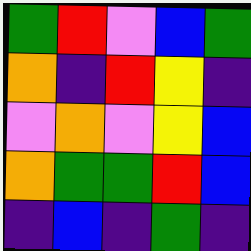[["green", "red", "violet", "blue", "green"], ["orange", "indigo", "red", "yellow", "indigo"], ["violet", "orange", "violet", "yellow", "blue"], ["orange", "green", "green", "red", "blue"], ["indigo", "blue", "indigo", "green", "indigo"]]